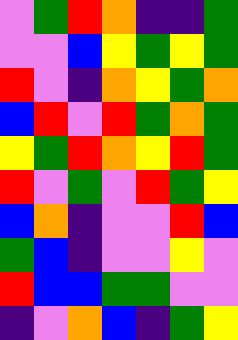[["violet", "green", "red", "orange", "indigo", "indigo", "green"], ["violet", "violet", "blue", "yellow", "green", "yellow", "green"], ["red", "violet", "indigo", "orange", "yellow", "green", "orange"], ["blue", "red", "violet", "red", "green", "orange", "green"], ["yellow", "green", "red", "orange", "yellow", "red", "green"], ["red", "violet", "green", "violet", "red", "green", "yellow"], ["blue", "orange", "indigo", "violet", "violet", "red", "blue"], ["green", "blue", "indigo", "violet", "violet", "yellow", "violet"], ["red", "blue", "blue", "green", "green", "violet", "violet"], ["indigo", "violet", "orange", "blue", "indigo", "green", "yellow"]]